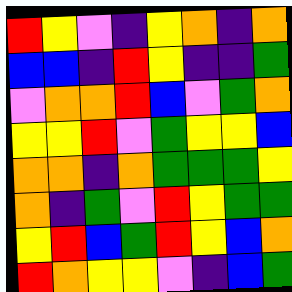[["red", "yellow", "violet", "indigo", "yellow", "orange", "indigo", "orange"], ["blue", "blue", "indigo", "red", "yellow", "indigo", "indigo", "green"], ["violet", "orange", "orange", "red", "blue", "violet", "green", "orange"], ["yellow", "yellow", "red", "violet", "green", "yellow", "yellow", "blue"], ["orange", "orange", "indigo", "orange", "green", "green", "green", "yellow"], ["orange", "indigo", "green", "violet", "red", "yellow", "green", "green"], ["yellow", "red", "blue", "green", "red", "yellow", "blue", "orange"], ["red", "orange", "yellow", "yellow", "violet", "indigo", "blue", "green"]]